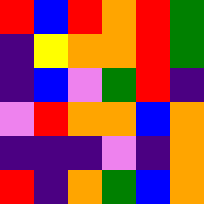[["red", "blue", "red", "orange", "red", "green"], ["indigo", "yellow", "orange", "orange", "red", "green"], ["indigo", "blue", "violet", "green", "red", "indigo"], ["violet", "red", "orange", "orange", "blue", "orange"], ["indigo", "indigo", "indigo", "violet", "indigo", "orange"], ["red", "indigo", "orange", "green", "blue", "orange"]]